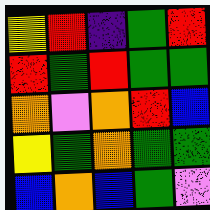[["yellow", "red", "indigo", "green", "red"], ["red", "green", "red", "green", "green"], ["orange", "violet", "orange", "red", "blue"], ["yellow", "green", "orange", "green", "green"], ["blue", "orange", "blue", "green", "violet"]]